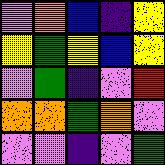[["violet", "orange", "blue", "indigo", "yellow"], ["yellow", "green", "yellow", "blue", "yellow"], ["violet", "green", "indigo", "violet", "red"], ["orange", "orange", "green", "orange", "violet"], ["violet", "violet", "indigo", "violet", "green"]]